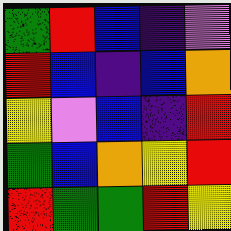[["green", "red", "blue", "indigo", "violet"], ["red", "blue", "indigo", "blue", "orange"], ["yellow", "violet", "blue", "indigo", "red"], ["green", "blue", "orange", "yellow", "red"], ["red", "green", "green", "red", "yellow"]]